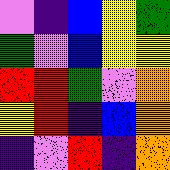[["violet", "indigo", "blue", "yellow", "green"], ["green", "violet", "blue", "yellow", "yellow"], ["red", "red", "green", "violet", "orange"], ["yellow", "red", "indigo", "blue", "orange"], ["indigo", "violet", "red", "indigo", "orange"]]